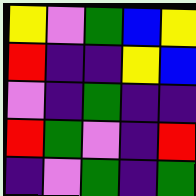[["yellow", "violet", "green", "blue", "yellow"], ["red", "indigo", "indigo", "yellow", "blue"], ["violet", "indigo", "green", "indigo", "indigo"], ["red", "green", "violet", "indigo", "red"], ["indigo", "violet", "green", "indigo", "green"]]